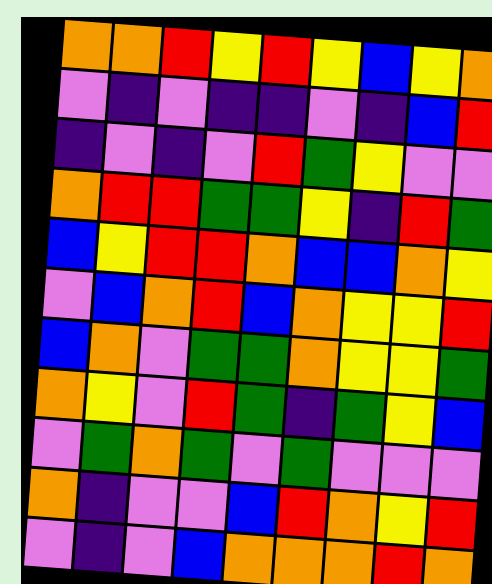[["orange", "orange", "red", "yellow", "red", "yellow", "blue", "yellow", "orange"], ["violet", "indigo", "violet", "indigo", "indigo", "violet", "indigo", "blue", "red"], ["indigo", "violet", "indigo", "violet", "red", "green", "yellow", "violet", "violet"], ["orange", "red", "red", "green", "green", "yellow", "indigo", "red", "green"], ["blue", "yellow", "red", "red", "orange", "blue", "blue", "orange", "yellow"], ["violet", "blue", "orange", "red", "blue", "orange", "yellow", "yellow", "red"], ["blue", "orange", "violet", "green", "green", "orange", "yellow", "yellow", "green"], ["orange", "yellow", "violet", "red", "green", "indigo", "green", "yellow", "blue"], ["violet", "green", "orange", "green", "violet", "green", "violet", "violet", "violet"], ["orange", "indigo", "violet", "violet", "blue", "red", "orange", "yellow", "red"], ["violet", "indigo", "violet", "blue", "orange", "orange", "orange", "red", "orange"]]